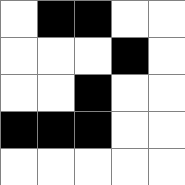[["white", "black", "black", "white", "white"], ["white", "white", "white", "black", "white"], ["white", "white", "black", "white", "white"], ["black", "black", "black", "white", "white"], ["white", "white", "white", "white", "white"]]